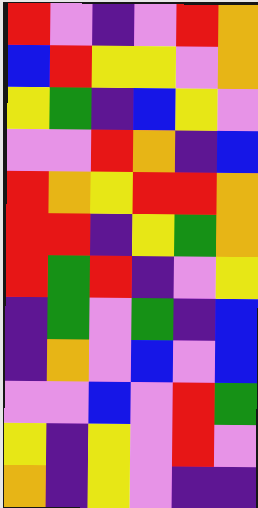[["red", "violet", "indigo", "violet", "red", "orange"], ["blue", "red", "yellow", "yellow", "violet", "orange"], ["yellow", "green", "indigo", "blue", "yellow", "violet"], ["violet", "violet", "red", "orange", "indigo", "blue"], ["red", "orange", "yellow", "red", "red", "orange"], ["red", "red", "indigo", "yellow", "green", "orange"], ["red", "green", "red", "indigo", "violet", "yellow"], ["indigo", "green", "violet", "green", "indigo", "blue"], ["indigo", "orange", "violet", "blue", "violet", "blue"], ["violet", "violet", "blue", "violet", "red", "green"], ["yellow", "indigo", "yellow", "violet", "red", "violet"], ["orange", "indigo", "yellow", "violet", "indigo", "indigo"]]